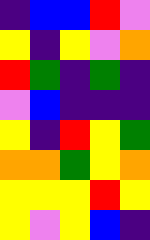[["indigo", "blue", "blue", "red", "violet"], ["yellow", "indigo", "yellow", "violet", "orange"], ["red", "green", "indigo", "green", "indigo"], ["violet", "blue", "indigo", "indigo", "indigo"], ["yellow", "indigo", "red", "yellow", "green"], ["orange", "orange", "green", "yellow", "orange"], ["yellow", "yellow", "yellow", "red", "yellow"], ["yellow", "violet", "yellow", "blue", "indigo"]]